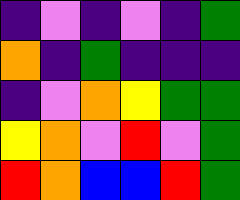[["indigo", "violet", "indigo", "violet", "indigo", "green"], ["orange", "indigo", "green", "indigo", "indigo", "indigo"], ["indigo", "violet", "orange", "yellow", "green", "green"], ["yellow", "orange", "violet", "red", "violet", "green"], ["red", "orange", "blue", "blue", "red", "green"]]